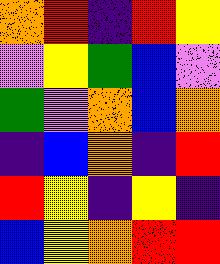[["orange", "red", "indigo", "red", "yellow"], ["violet", "yellow", "green", "blue", "violet"], ["green", "violet", "orange", "blue", "orange"], ["indigo", "blue", "orange", "indigo", "red"], ["red", "yellow", "indigo", "yellow", "indigo"], ["blue", "yellow", "orange", "red", "red"]]